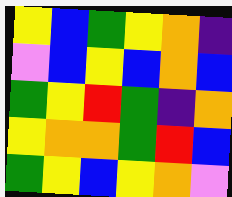[["yellow", "blue", "green", "yellow", "orange", "indigo"], ["violet", "blue", "yellow", "blue", "orange", "blue"], ["green", "yellow", "red", "green", "indigo", "orange"], ["yellow", "orange", "orange", "green", "red", "blue"], ["green", "yellow", "blue", "yellow", "orange", "violet"]]